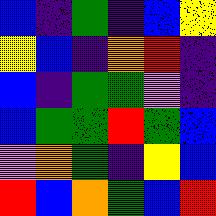[["blue", "indigo", "green", "indigo", "blue", "yellow"], ["yellow", "blue", "indigo", "orange", "red", "indigo"], ["blue", "indigo", "green", "green", "violet", "indigo"], ["blue", "green", "green", "red", "green", "blue"], ["violet", "orange", "green", "indigo", "yellow", "blue"], ["red", "blue", "orange", "green", "blue", "red"]]